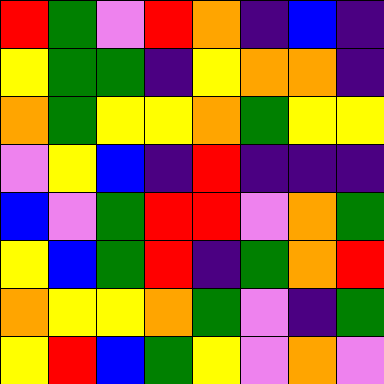[["red", "green", "violet", "red", "orange", "indigo", "blue", "indigo"], ["yellow", "green", "green", "indigo", "yellow", "orange", "orange", "indigo"], ["orange", "green", "yellow", "yellow", "orange", "green", "yellow", "yellow"], ["violet", "yellow", "blue", "indigo", "red", "indigo", "indigo", "indigo"], ["blue", "violet", "green", "red", "red", "violet", "orange", "green"], ["yellow", "blue", "green", "red", "indigo", "green", "orange", "red"], ["orange", "yellow", "yellow", "orange", "green", "violet", "indigo", "green"], ["yellow", "red", "blue", "green", "yellow", "violet", "orange", "violet"]]